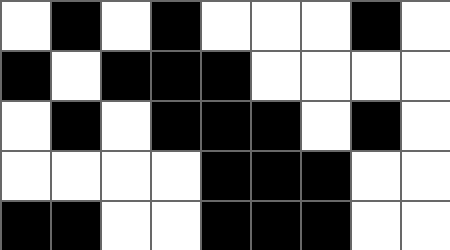[["white", "black", "white", "black", "white", "white", "white", "black", "white"], ["black", "white", "black", "black", "black", "white", "white", "white", "white"], ["white", "black", "white", "black", "black", "black", "white", "black", "white"], ["white", "white", "white", "white", "black", "black", "black", "white", "white"], ["black", "black", "white", "white", "black", "black", "black", "white", "white"]]